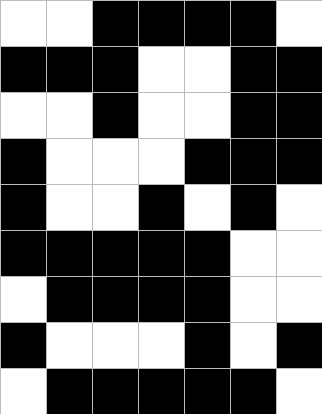[["white", "white", "black", "black", "black", "black", "white"], ["black", "black", "black", "white", "white", "black", "black"], ["white", "white", "black", "white", "white", "black", "black"], ["black", "white", "white", "white", "black", "black", "black"], ["black", "white", "white", "black", "white", "black", "white"], ["black", "black", "black", "black", "black", "white", "white"], ["white", "black", "black", "black", "black", "white", "white"], ["black", "white", "white", "white", "black", "white", "black"], ["white", "black", "black", "black", "black", "black", "white"]]